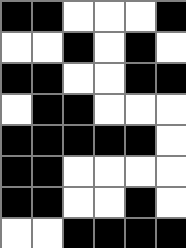[["black", "black", "white", "white", "white", "black"], ["white", "white", "black", "white", "black", "white"], ["black", "black", "white", "white", "black", "black"], ["white", "black", "black", "white", "white", "white"], ["black", "black", "black", "black", "black", "white"], ["black", "black", "white", "white", "white", "white"], ["black", "black", "white", "white", "black", "white"], ["white", "white", "black", "black", "black", "black"]]